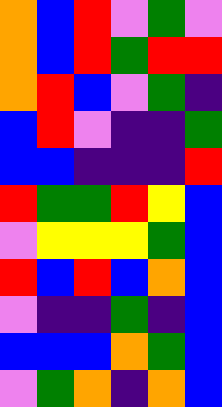[["orange", "blue", "red", "violet", "green", "violet"], ["orange", "blue", "red", "green", "red", "red"], ["orange", "red", "blue", "violet", "green", "indigo"], ["blue", "red", "violet", "indigo", "indigo", "green"], ["blue", "blue", "indigo", "indigo", "indigo", "red"], ["red", "green", "green", "red", "yellow", "blue"], ["violet", "yellow", "yellow", "yellow", "green", "blue"], ["red", "blue", "red", "blue", "orange", "blue"], ["violet", "indigo", "indigo", "green", "indigo", "blue"], ["blue", "blue", "blue", "orange", "green", "blue"], ["violet", "green", "orange", "indigo", "orange", "blue"]]